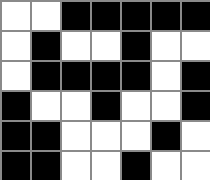[["white", "white", "black", "black", "black", "black", "black"], ["white", "black", "white", "white", "black", "white", "white"], ["white", "black", "black", "black", "black", "white", "black"], ["black", "white", "white", "black", "white", "white", "black"], ["black", "black", "white", "white", "white", "black", "white"], ["black", "black", "white", "white", "black", "white", "white"]]